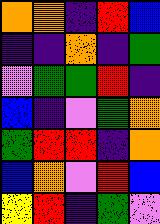[["orange", "orange", "indigo", "red", "blue"], ["indigo", "indigo", "orange", "indigo", "green"], ["violet", "green", "green", "red", "indigo"], ["blue", "indigo", "violet", "green", "orange"], ["green", "red", "red", "indigo", "orange"], ["blue", "orange", "violet", "red", "blue"], ["yellow", "red", "indigo", "green", "violet"]]